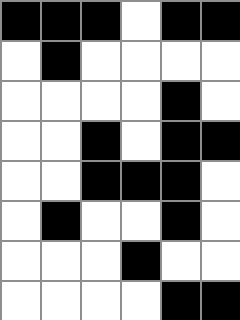[["black", "black", "black", "white", "black", "black"], ["white", "black", "white", "white", "white", "white"], ["white", "white", "white", "white", "black", "white"], ["white", "white", "black", "white", "black", "black"], ["white", "white", "black", "black", "black", "white"], ["white", "black", "white", "white", "black", "white"], ["white", "white", "white", "black", "white", "white"], ["white", "white", "white", "white", "black", "black"]]